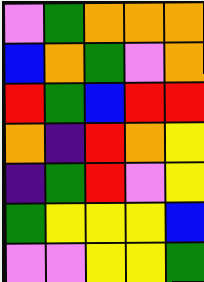[["violet", "green", "orange", "orange", "orange"], ["blue", "orange", "green", "violet", "orange"], ["red", "green", "blue", "red", "red"], ["orange", "indigo", "red", "orange", "yellow"], ["indigo", "green", "red", "violet", "yellow"], ["green", "yellow", "yellow", "yellow", "blue"], ["violet", "violet", "yellow", "yellow", "green"]]